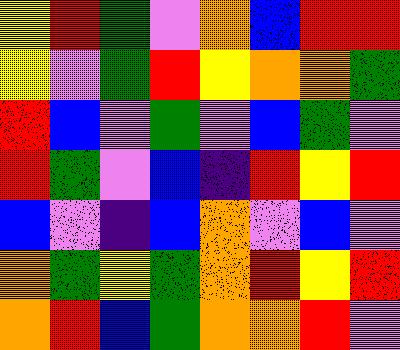[["yellow", "red", "green", "violet", "orange", "blue", "red", "red"], ["yellow", "violet", "green", "red", "yellow", "orange", "orange", "green"], ["red", "blue", "violet", "green", "violet", "blue", "green", "violet"], ["red", "green", "violet", "blue", "indigo", "red", "yellow", "red"], ["blue", "violet", "indigo", "blue", "orange", "violet", "blue", "violet"], ["orange", "green", "yellow", "green", "orange", "red", "yellow", "red"], ["orange", "red", "blue", "green", "orange", "orange", "red", "violet"]]